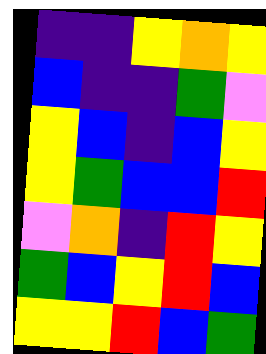[["indigo", "indigo", "yellow", "orange", "yellow"], ["blue", "indigo", "indigo", "green", "violet"], ["yellow", "blue", "indigo", "blue", "yellow"], ["yellow", "green", "blue", "blue", "red"], ["violet", "orange", "indigo", "red", "yellow"], ["green", "blue", "yellow", "red", "blue"], ["yellow", "yellow", "red", "blue", "green"]]